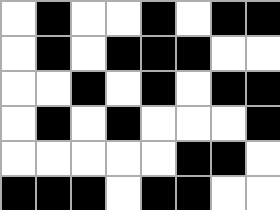[["white", "black", "white", "white", "black", "white", "black", "black"], ["white", "black", "white", "black", "black", "black", "white", "white"], ["white", "white", "black", "white", "black", "white", "black", "black"], ["white", "black", "white", "black", "white", "white", "white", "black"], ["white", "white", "white", "white", "white", "black", "black", "white"], ["black", "black", "black", "white", "black", "black", "white", "white"]]